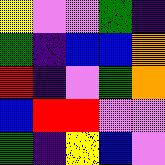[["yellow", "violet", "violet", "green", "indigo"], ["green", "indigo", "blue", "blue", "orange"], ["red", "indigo", "violet", "green", "orange"], ["blue", "red", "red", "violet", "violet"], ["green", "indigo", "yellow", "blue", "violet"]]